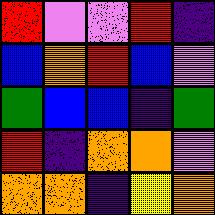[["red", "violet", "violet", "red", "indigo"], ["blue", "orange", "red", "blue", "violet"], ["green", "blue", "blue", "indigo", "green"], ["red", "indigo", "orange", "orange", "violet"], ["orange", "orange", "indigo", "yellow", "orange"]]